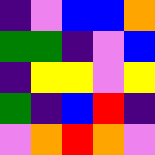[["indigo", "violet", "blue", "blue", "orange"], ["green", "green", "indigo", "violet", "blue"], ["indigo", "yellow", "yellow", "violet", "yellow"], ["green", "indigo", "blue", "red", "indigo"], ["violet", "orange", "red", "orange", "violet"]]